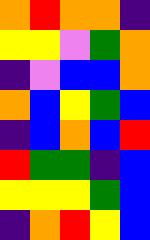[["orange", "red", "orange", "orange", "indigo"], ["yellow", "yellow", "violet", "green", "orange"], ["indigo", "violet", "blue", "blue", "orange"], ["orange", "blue", "yellow", "green", "blue"], ["indigo", "blue", "orange", "blue", "red"], ["red", "green", "green", "indigo", "blue"], ["yellow", "yellow", "yellow", "green", "blue"], ["indigo", "orange", "red", "yellow", "blue"]]